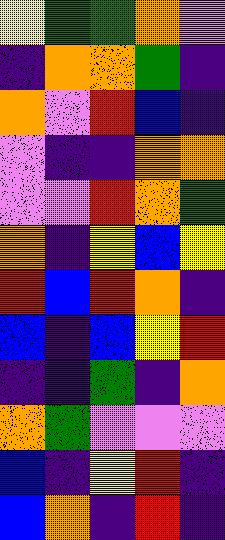[["yellow", "green", "green", "orange", "violet"], ["indigo", "orange", "orange", "green", "indigo"], ["orange", "violet", "red", "blue", "indigo"], ["violet", "indigo", "indigo", "orange", "orange"], ["violet", "violet", "red", "orange", "green"], ["orange", "indigo", "yellow", "blue", "yellow"], ["red", "blue", "red", "orange", "indigo"], ["blue", "indigo", "blue", "yellow", "red"], ["indigo", "indigo", "green", "indigo", "orange"], ["orange", "green", "violet", "violet", "violet"], ["blue", "indigo", "yellow", "red", "indigo"], ["blue", "orange", "indigo", "red", "indigo"]]